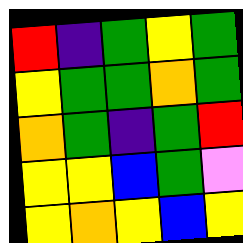[["red", "indigo", "green", "yellow", "green"], ["yellow", "green", "green", "orange", "green"], ["orange", "green", "indigo", "green", "red"], ["yellow", "yellow", "blue", "green", "violet"], ["yellow", "orange", "yellow", "blue", "yellow"]]